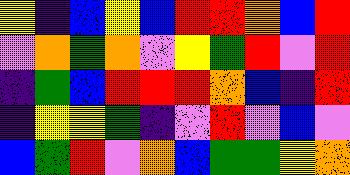[["yellow", "indigo", "blue", "yellow", "blue", "red", "red", "orange", "blue", "red"], ["violet", "orange", "green", "orange", "violet", "yellow", "green", "red", "violet", "red"], ["indigo", "green", "blue", "red", "red", "red", "orange", "blue", "indigo", "red"], ["indigo", "yellow", "yellow", "green", "indigo", "violet", "red", "violet", "blue", "violet"], ["blue", "green", "red", "violet", "orange", "blue", "green", "green", "yellow", "orange"]]